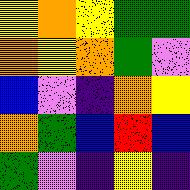[["yellow", "orange", "yellow", "green", "green"], ["orange", "yellow", "orange", "green", "violet"], ["blue", "violet", "indigo", "orange", "yellow"], ["orange", "green", "blue", "red", "blue"], ["green", "violet", "indigo", "yellow", "indigo"]]